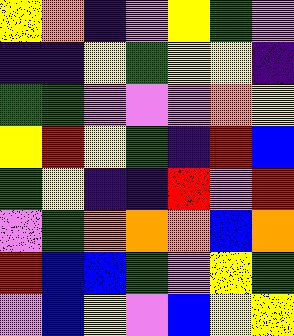[["yellow", "orange", "indigo", "violet", "yellow", "green", "violet"], ["indigo", "indigo", "yellow", "green", "yellow", "yellow", "indigo"], ["green", "green", "violet", "violet", "violet", "orange", "yellow"], ["yellow", "red", "yellow", "green", "indigo", "red", "blue"], ["green", "yellow", "indigo", "indigo", "red", "violet", "red"], ["violet", "green", "orange", "orange", "orange", "blue", "orange"], ["red", "blue", "blue", "green", "violet", "yellow", "green"], ["violet", "blue", "yellow", "violet", "blue", "yellow", "yellow"]]